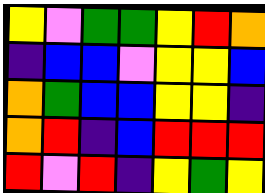[["yellow", "violet", "green", "green", "yellow", "red", "orange"], ["indigo", "blue", "blue", "violet", "yellow", "yellow", "blue"], ["orange", "green", "blue", "blue", "yellow", "yellow", "indigo"], ["orange", "red", "indigo", "blue", "red", "red", "red"], ["red", "violet", "red", "indigo", "yellow", "green", "yellow"]]